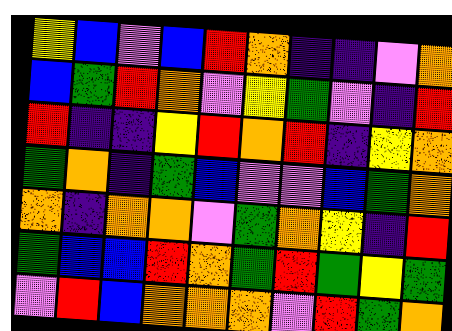[["yellow", "blue", "violet", "blue", "red", "orange", "indigo", "indigo", "violet", "orange"], ["blue", "green", "red", "orange", "violet", "yellow", "green", "violet", "indigo", "red"], ["red", "indigo", "indigo", "yellow", "red", "orange", "red", "indigo", "yellow", "orange"], ["green", "orange", "indigo", "green", "blue", "violet", "violet", "blue", "green", "orange"], ["orange", "indigo", "orange", "orange", "violet", "green", "orange", "yellow", "indigo", "red"], ["green", "blue", "blue", "red", "orange", "green", "red", "green", "yellow", "green"], ["violet", "red", "blue", "orange", "orange", "orange", "violet", "red", "green", "orange"]]